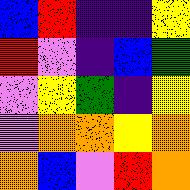[["blue", "red", "indigo", "indigo", "yellow"], ["red", "violet", "indigo", "blue", "green"], ["violet", "yellow", "green", "indigo", "yellow"], ["violet", "orange", "orange", "yellow", "orange"], ["orange", "blue", "violet", "red", "orange"]]